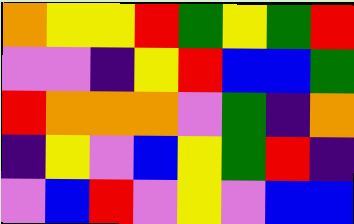[["orange", "yellow", "yellow", "red", "green", "yellow", "green", "red"], ["violet", "violet", "indigo", "yellow", "red", "blue", "blue", "green"], ["red", "orange", "orange", "orange", "violet", "green", "indigo", "orange"], ["indigo", "yellow", "violet", "blue", "yellow", "green", "red", "indigo"], ["violet", "blue", "red", "violet", "yellow", "violet", "blue", "blue"]]